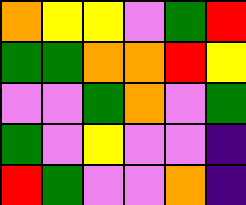[["orange", "yellow", "yellow", "violet", "green", "red"], ["green", "green", "orange", "orange", "red", "yellow"], ["violet", "violet", "green", "orange", "violet", "green"], ["green", "violet", "yellow", "violet", "violet", "indigo"], ["red", "green", "violet", "violet", "orange", "indigo"]]